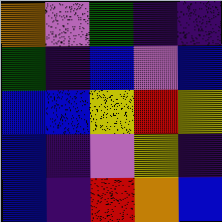[["orange", "violet", "green", "indigo", "indigo"], ["green", "indigo", "blue", "violet", "blue"], ["blue", "blue", "yellow", "red", "yellow"], ["blue", "indigo", "violet", "yellow", "indigo"], ["blue", "indigo", "red", "orange", "blue"]]